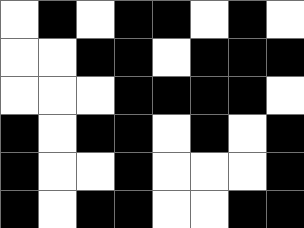[["white", "black", "white", "black", "black", "white", "black", "white"], ["white", "white", "black", "black", "white", "black", "black", "black"], ["white", "white", "white", "black", "black", "black", "black", "white"], ["black", "white", "black", "black", "white", "black", "white", "black"], ["black", "white", "white", "black", "white", "white", "white", "black"], ["black", "white", "black", "black", "white", "white", "black", "black"]]